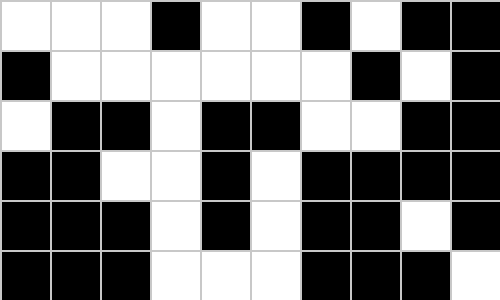[["white", "white", "white", "black", "white", "white", "black", "white", "black", "black"], ["black", "white", "white", "white", "white", "white", "white", "black", "white", "black"], ["white", "black", "black", "white", "black", "black", "white", "white", "black", "black"], ["black", "black", "white", "white", "black", "white", "black", "black", "black", "black"], ["black", "black", "black", "white", "black", "white", "black", "black", "white", "black"], ["black", "black", "black", "white", "white", "white", "black", "black", "black", "white"]]